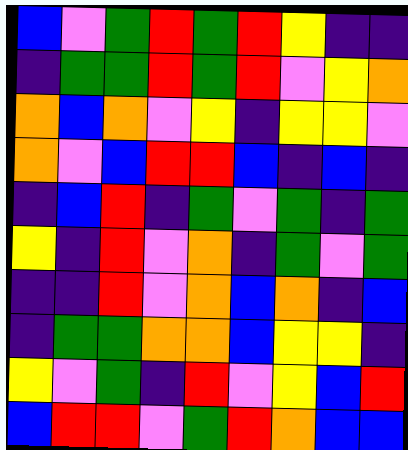[["blue", "violet", "green", "red", "green", "red", "yellow", "indigo", "indigo"], ["indigo", "green", "green", "red", "green", "red", "violet", "yellow", "orange"], ["orange", "blue", "orange", "violet", "yellow", "indigo", "yellow", "yellow", "violet"], ["orange", "violet", "blue", "red", "red", "blue", "indigo", "blue", "indigo"], ["indigo", "blue", "red", "indigo", "green", "violet", "green", "indigo", "green"], ["yellow", "indigo", "red", "violet", "orange", "indigo", "green", "violet", "green"], ["indigo", "indigo", "red", "violet", "orange", "blue", "orange", "indigo", "blue"], ["indigo", "green", "green", "orange", "orange", "blue", "yellow", "yellow", "indigo"], ["yellow", "violet", "green", "indigo", "red", "violet", "yellow", "blue", "red"], ["blue", "red", "red", "violet", "green", "red", "orange", "blue", "blue"]]